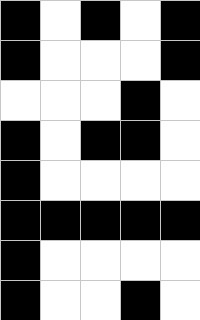[["black", "white", "black", "white", "black"], ["black", "white", "white", "white", "black"], ["white", "white", "white", "black", "white"], ["black", "white", "black", "black", "white"], ["black", "white", "white", "white", "white"], ["black", "black", "black", "black", "black"], ["black", "white", "white", "white", "white"], ["black", "white", "white", "black", "white"]]